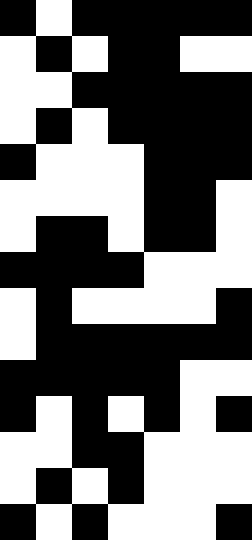[["black", "white", "black", "black", "black", "black", "black"], ["white", "black", "white", "black", "black", "white", "white"], ["white", "white", "black", "black", "black", "black", "black"], ["white", "black", "white", "black", "black", "black", "black"], ["black", "white", "white", "white", "black", "black", "black"], ["white", "white", "white", "white", "black", "black", "white"], ["white", "black", "black", "white", "black", "black", "white"], ["black", "black", "black", "black", "white", "white", "white"], ["white", "black", "white", "white", "white", "white", "black"], ["white", "black", "black", "black", "black", "black", "black"], ["black", "black", "black", "black", "black", "white", "white"], ["black", "white", "black", "white", "black", "white", "black"], ["white", "white", "black", "black", "white", "white", "white"], ["white", "black", "white", "black", "white", "white", "white"], ["black", "white", "black", "white", "white", "white", "black"]]